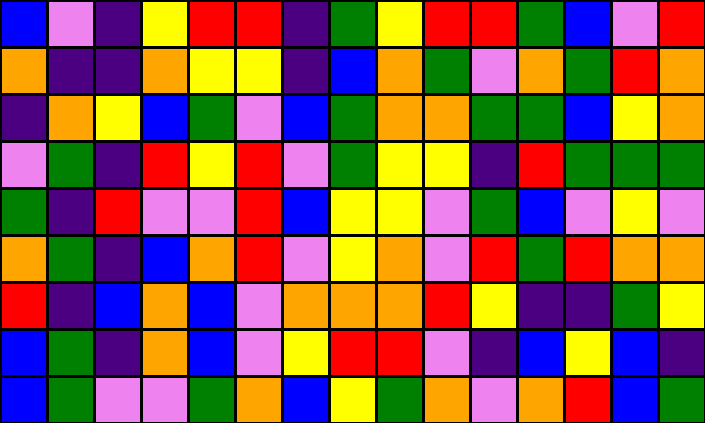[["blue", "violet", "indigo", "yellow", "red", "red", "indigo", "green", "yellow", "red", "red", "green", "blue", "violet", "red"], ["orange", "indigo", "indigo", "orange", "yellow", "yellow", "indigo", "blue", "orange", "green", "violet", "orange", "green", "red", "orange"], ["indigo", "orange", "yellow", "blue", "green", "violet", "blue", "green", "orange", "orange", "green", "green", "blue", "yellow", "orange"], ["violet", "green", "indigo", "red", "yellow", "red", "violet", "green", "yellow", "yellow", "indigo", "red", "green", "green", "green"], ["green", "indigo", "red", "violet", "violet", "red", "blue", "yellow", "yellow", "violet", "green", "blue", "violet", "yellow", "violet"], ["orange", "green", "indigo", "blue", "orange", "red", "violet", "yellow", "orange", "violet", "red", "green", "red", "orange", "orange"], ["red", "indigo", "blue", "orange", "blue", "violet", "orange", "orange", "orange", "red", "yellow", "indigo", "indigo", "green", "yellow"], ["blue", "green", "indigo", "orange", "blue", "violet", "yellow", "red", "red", "violet", "indigo", "blue", "yellow", "blue", "indigo"], ["blue", "green", "violet", "violet", "green", "orange", "blue", "yellow", "green", "orange", "violet", "orange", "red", "blue", "green"]]